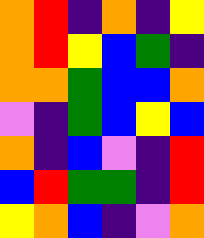[["orange", "red", "indigo", "orange", "indigo", "yellow"], ["orange", "red", "yellow", "blue", "green", "indigo"], ["orange", "orange", "green", "blue", "blue", "orange"], ["violet", "indigo", "green", "blue", "yellow", "blue"], ["orange", "indigo", "blue", "violet", "indigo", "red"], ["blue", "red", "green", "green", "indigo", "red"], ["yellow", "orange", "blue", "indigo", "violet", "orange"]]